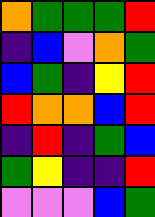[["orange", "green", "green", "green", "red"], ["indigo", "blue", "violet", "orange", "green"], ["blue", "green", "indigo", "yellow", "red"], ["red", "orange", "orange", "blue", "red"], ["indigo", "red", "indigo", "green", "blue"], ["green", "yellow", "indigo", "indigo", "red"], ["violet", "violet", "violet", "blue", "green"]]